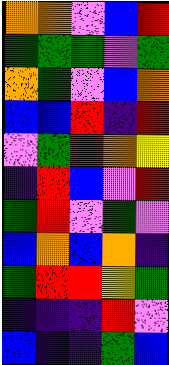[["orange", "orange", "violet", "blue", "red"], ["green", "green", "green", "violet", "green"], ["orange", "green", "violet", "blue", "orange"], ["blue", "blue", "red", "indigo", "red"], ["violet", "green", "red", "orange", "yellow"], ["indigo", "red", "blue", "violet", "red"], ["green", "red", "violet", "green", "violet"], ["blue", "orange", "blue", "orange", "indigo"], ["green", "red", "red", "yellow", "green"], ["indigo", "indigo", "indigo", "red", "violet"], ["blue", "indigo", "indigo", "green", "blue"]]